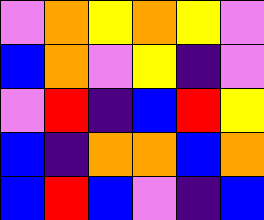[["violet", "orange", "yellow", "orange", "yellow", "violet"], ["blue", "orange", "violet", "yellow", "indigo", "violet"], ["violet", "red", "indigo", "blue", "red", "yellow"], ["blue", "indigo", "orange", "orange", "blue", "orange"], ["blue", "red", "blue", "violet", "indigo", "blue"]]